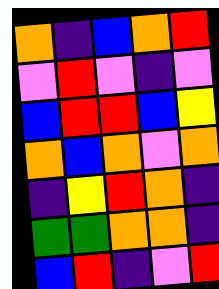[["orange", "indigo", "blue", "orange", "red"], ["violet", "red", "violet", "indigo", "violet"], ["blue", "red", "red", "blue", "yellow"], ["orange", "blue", "orange", "violet", "orange"], ["indigo", "yellow", "red", "orange", "indigo"], ["green", "green", "orange", "orange", "indigo"], ["blue", "red", "indigo", "violet", "red"]]